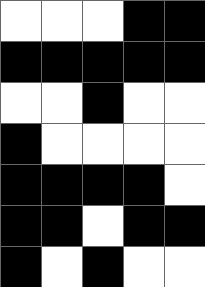[["white", "white", "white", "black", "black"], ["black", "black", "black", "black", "black"], ["white", "white", "black", "white", "white"], ["black", "white", "white", "white", "white"], ["black", "black", "black", "black", "white"], ["black", "black", "white", "black", "black"], ["black", "white", "black", "white", "white"]]